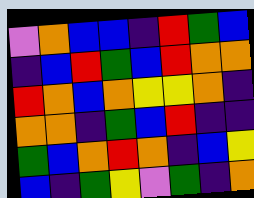[["violet", "orange", "blue", "blue", "indigo", "red", "green", "blue"], ["indigo", "blue", "red", "green", "blue", "red", "orange", "orange"], ["red", "orange", "blue", "orange", "yellow", "yellow", "orange", "indigo"], ["orange", "orange", "indigo", "green", "blue", "red", "indigo", "indigo"], ["green", "blue", "orange", "red", "orange", "indigo", "blue", "yellow"], ["blue", "indigo", "green", "yellow", "violet", "green", "indigo", "orange"]]